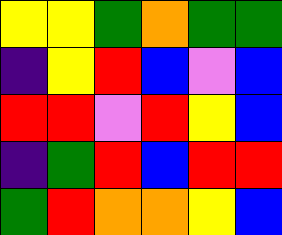[["yellow", "yellow", "green", "orange", "green", "green"], ["indigo", "yellow", "red", "blue", "violet", "blue"], ["red", "red", "violet", "red", "yellow", "blue"], ["indigo", "green", "red", "blue", "red", "red"], ["green", "red", "orange", "orange", "yellow", "blue"]]